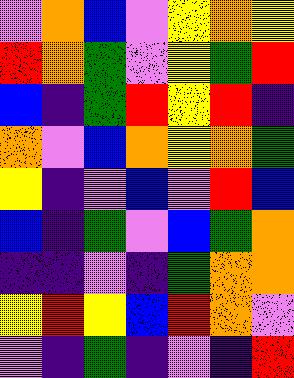[["violet", "orange", "blue", "violet", "yellow", "orange", "yellow"], ["red", "orange", "green", "violet", "yellow", "green", "red"], ["blue", "indigo", "green", "red", "yellow", "red", "indigo"], ["orange", "violet", "blue", "orange", "yellow", "orange", "green"], ["yellow", "indigo", "violet", "blue", "violet", "red", "blue"], ["blue", "indigo", "green", "violet", "blue", "green", "orange"], ["indigo", "indigo", "violet", "indigo", "green", "orange", "orange"], ["yellow", "red", "yellow", "blue", "red", "orange", "violet"], ["violet", "indigo", "green", "indigo", "violet", "indigo", "red"]]